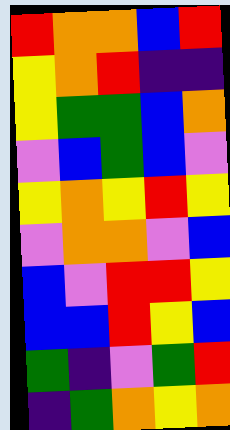[["red", "orange", "orange", "blue", "red"], ["yellow", "orange", "red", "indigo", "indigo"], ["yellow", "green", "green", "blue", "orange"], ["violet", "blue", "green", "blue", "violet"], ["yellow", "orange", "yellow", "red", "yellow"], ["violet", "orange", "orange", "violet", "blue"], ["blue", "violet", "red", "red", "yellow"], ["blue", "blue", "red", "yellow", "blue"], ["green", "indigo", "violet", "green", "red"], ["indigo", "green", "orange", "yellow", "orange"]]